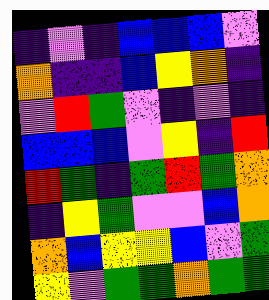[["indigo", "violet", "indigo", "blue", "blue", "blue", "violet"], ["orange", "indigo", "indigo", "blue", "yellow", "orange", "indigo"], ["violet", "red", "green", "violet", "indigo", "violet", "indigo"], ["blue", "blue", "blue", "violet", "yellow", "indigo", "red"], ["red", "green", "indigo", "green", "red", "green", "orange"], ["indigo", "yellow", "green", "violet", "violet", "blue", "orange"], ["orange", "blue", "yellow", "yellow", "blue", "violet", "green"], ["yellow", "violet", "green", "green", "orange", "green", "green"]]